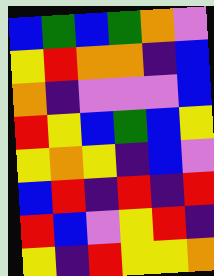[["blue", "green", "blue", "green", "orange", "violet"], ["yellow", "red", "orange", "orange", "indigo", "blue"], ["orange", "indigo", "violet", "violet", "violet", "blue"], ["red", "yellow", "blue", "green", "blue", "yellow"], ["yellow", "orange", "yellow", "indigo", "blue", "violet"], ["blue", "red", "indigo", "red", "indigo", "red"], ["red", "blue", "violet", "yellow", "red", "indigo"], ["yellow", "indigo", "red", "yellow", "yellow", "orange"]]